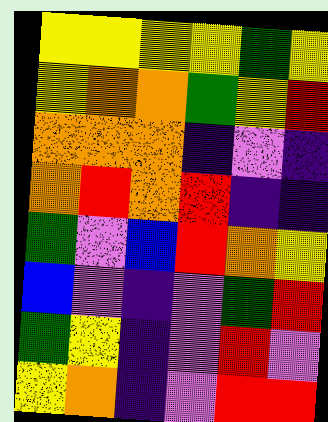[["yellow", "yellow", "yellow", "yellow", "green", "yellow"], ["yellow", "orange", "orange", "green", "yellow", "red"], ["orange", "orange", "orange", "indigo", "violet", "indigo"], ["orange", "red", "orange", "red", "indigo", "indigo"], ["green", "violet", "blue", "red", "orange", "yellow"], ["blue", "violet", "indigo", "violet", "green", "red"], ["green", "yellow", "indigo", "violet", "red", "violet"], ["yellow", "orange", "indigo", "violet", "red", "red"]]